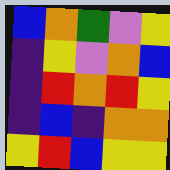[["blue", "orange", "green", "violet", "yellow"], ["indigo", "yellow", "violet", "orange", "blue"], ["indigo", "red", "orange", "red", "yellow"], ["indigo", "blue", "indigo", "orange", "orange"], ["yellow", "red", "blue", "yellow", "yellow"]]